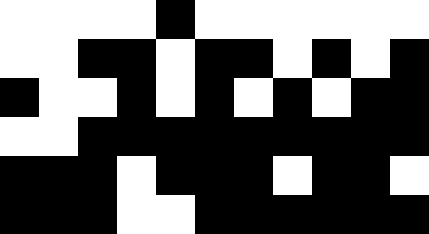[["white", "white", "white", "white", "black", "white", "white", "white", "white", "white", "white"], ["white", "white", "black", "black", "white", "black", "black", "white", "black", "white", "black"], ["black", "white", "white", "black", "white", "black", "white", "black", "white", "black", "black"], ["white", "white", "black", "black", "black", "black", "black", "black", "black", "black", "black"], ["black", "black", "black", "white", "black", "black", "black", "white", "black", "black", "white"], ["black", "black", "black", "white", "white", "black", "black", "black", "black", "black", "black"]]